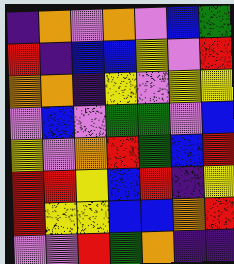[["indigo", "orange", "violet", "orange", "violet", "blue", "green"], ["red", "indigo", "blue", "blue", "yellow", "violet", "red"], ["orange", "orange", "indigo", "yellow", "violet", "yellow", "yellow"], ["violet", "blue", "violet", "green", "green", "violet", "blue"], ["yellow", "violet", "orange", "red", "green", "blue", "red"], ["red", "red", "yellow", "blue", "red", "indigo", "yellow"], ["red", "yellow", "yellow", "blue", "blue", "orange", "red"], ["violet", "violet", "red", "green", "orange", "indigo", "indigo"]]